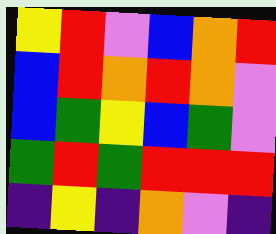[["yellow", "red", "violet", "blue", "orange", "red"], ["blue", "red", "orange", "red", "orange", "violet"], ["blue", "green", "yellow", "blue", "green", "violet"], ["green", "red", "green", "red", "red", "red"], ["indigo", "yellow", "indigo", "orange", "violet", "indigo"]]